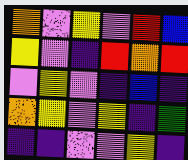[["orange", "violet", "yellow", "violet", "red", "blue"], ["yellow", "violet", "indigo", "red", "orange", "red"], ["violet", "yellow", "violet", "indigo", "blue", "indigo"], ["orange", "yellow", "violet", "yellow", "indigo", "green"], ["indigo", "indigo", "violet", "violet", "yellow", "indigo"]]